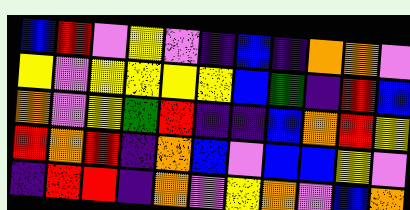[["blue", "red", "violet", "yellow", "violet", "indigo", "blue", "indigo", "orange", "orange", "violet"], ["yellow", "violet", "yellow", "yellow", "yellow", "yellow", "blue", "green", "indigo", "red", "blue"], ["orange", "violet", "yellow", "green", "red", "indigo", "indigo", "blue", "orange", "red", "yellow"], ["red", "orange", "red", "indigo", "orange", "blue", "violet", "blue", "blue", "yellow", "violet"], ["indigo", "red", "red", "indigo", "orange", "violet", "yellow", "orange", "violet", "blue", "orange"]]